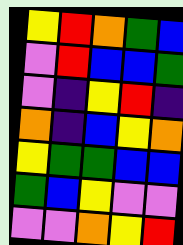[["yellow", "red", "orange", "green", "blue"], ["violet", "red", "blue", "blue", "green"], ["violet", "indigo", "yellow", "red", "indigo"], ["orange", "indigo", "blue", "yellow", "orange"], ["yellow", "green", "green", "blue", "blue"], ["green", "blue", "yellow", "violet", "violet"], ["violet", "violet", "orange", "yellow", "red"]]